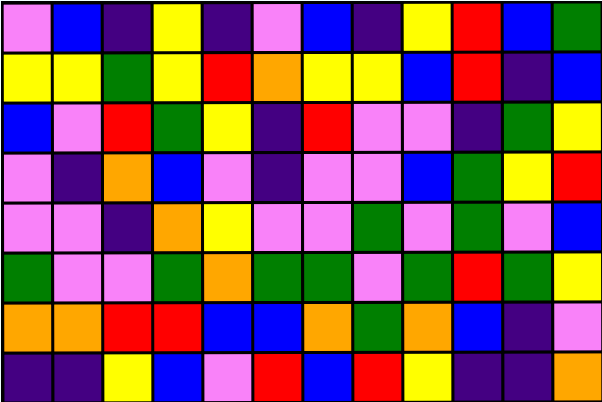[["violet", "blue", "indigo", "yellow", "indigo", "violet", "blue", "indigo", "yellow", "red", "blue", "green"], ["yellow", "yellow", "green", "yellow", "red", "orange", "yellow", "yellow", "blue", "red", "indigo", "blue"], ["blue", "violet", "red", "green", "yellow", "indigo", "red", "violet", "violet", "indigo", "green", "yellow"], ["violet", "indigo", "orange", "blue", "violet", "indigo", "violet", "violet", "blue", "green", "yellow", "red"], ["violet", "violet", "indigo", "orange", "yellow", "violet", "violet", "green", "violet", "green", "violet", "blue"], ["green", "violet", "violet", "green", "orange", "green", "green", "violet", "green", "red", "green", "yellow"], ["orange", "orange", "red", "red", "blue", "blue", "orange", "green", "orange", "blue", "indigo", "violet"], ["indigo", "indigo", "yellow", "blue", "violet", "red", "blue", "red", "yellow", "indigo", "indigo", "orange"]]